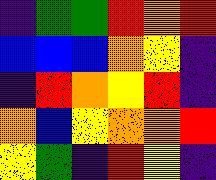[["indigo", "green", "green", "red", "orange", "red"], ["blue", "blue", "blue", "orange", "yellow", "indigo"], ["indigo", "red", "orange", "yellow", "red", "indigo"], ["orange", "blue", "yellow", "orange", "orange", "red"], ["yellow", "green", "indigo", "red", "yellow", "indigo"]]